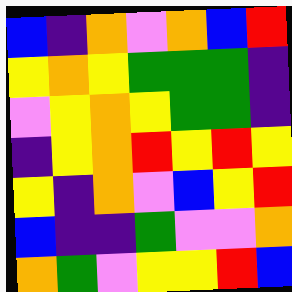[["blue", "indigo", "orange", "violet", "orange", "blue", "red"], ["yellow", "orange", "yellow", "green", "green", "green", "indigo"], ["violet", "yellow", "orange", "yellow", "green", "green", "indigo"], ["indigo", "yellow", "orange", "red", "yellow", "red", "yellow"], ["yellow", "indigo", "orange", "violet", "blue", "yellow", "red"], ["blue", "indigo", "indigo", "green", "violet", "violet", "orange"], ["orange", "green", "violet", "yellow", "yellow", "red", "blue"]]